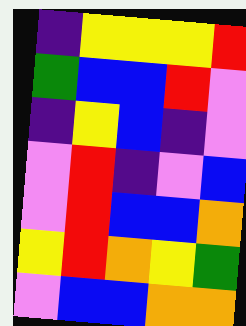[["indigo", "yellow", "yellow", "yellow", "red"], ["green", "blue", "blue", "red", "violet"], ["indigo", "yellow", "blue", "indigo", "violet"], ["violet", "red", "indigo", "violet", "blue"], ["violet", "red", "blue", "blue", "orange"], ["yellow", "red", "orange", "yellow", "green"], ["violet", "blue", "blue", "orange", "orange"]]